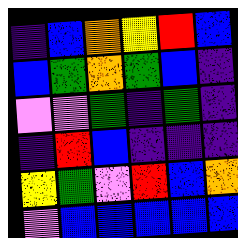[["indigo", "blue", "orange", "yellow", "red", "blue"], ["blue", "green", "orange", "green", "blue", "indigo"], ["violet", "violet", "green", "indigo", "green", "indigo"], ["indigo", "red", "blue", "indigo", "indigo", "indigo"], ["yellow", "green", "violet", "red", "blue", "orange"], ["violet", "blue", "blue", "blue", "blue", "blue"]]